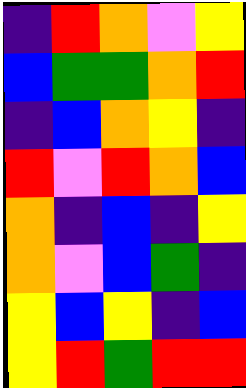[["indigo", "red", "orange", "violet", "yellow"], ["blue", "green", "green", "orange", "red"], ["indigo", "blue", "orange", "yellow", "indigo"], ["red", "violet", "red", "orange", "blue"], ["orange", "indigo", "blue", "indigo", "yellow"], ["orange", "violet", "blue", "green", "indigo"], ["yellow", "blue", "yellow", "indigo", "blue"], ["yellow", "red", "green", "red", "red"]]